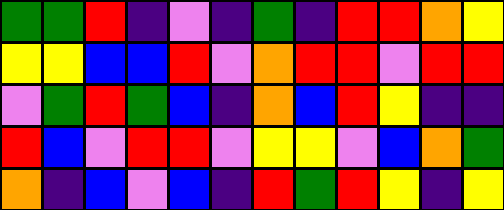[["green", "green", "red", "indigo", "violet", "indigo", "green", "indigo", "red", "red", "orange", "yellow"], ["yellow", "yellow", "blue", "blue", "red", "violet", "orange", "red", "red", "violet", "red", "red"], ["violet", "green", "red", "green", "blue", "indigo", "orange", "blue", "red", "yellow", "indigo", "indigo"], ["red", "blue", "violet", "red", "red", "violet", "yellow", "yellow", "violet", "blue", "orange", "green"], ["orange", "indigo", "blue", "violet", "blue", "indigo", "red", "green", "red", "yellow", "indigo", "yellow"]]